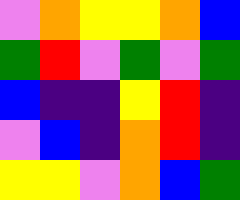[["violet", "orange", "yellow", "yellow", "orange", "blue"], ["green", "red", "violet", "green", "violet", "green"], ["blue", "indigo", "indigo", "yellow", "red", "indigo"], ["violet", "blue", "indigo", "orange", "red", "indigo"], ["yellow", "yellow", "violet", "orange", "blue", "green"]]